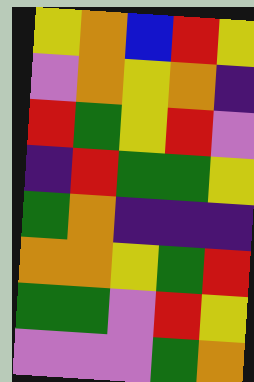[["yellow", "orange", "blue", "red", "yellow"], ["violet", "orange", "yellow", "orange", "indigo"], ["red", "green", "yellow", "red", "violet"], ["indigo", "red", "green", "green", "yellow"], ["green", "orange", "indigo", "indigo", "indigo"], ["orange", "orange", "yellow", "green", "red"], ["green", "green", "violet", "red", "yellow"], ["violet", "violet", "violet", "green", "orange"]]